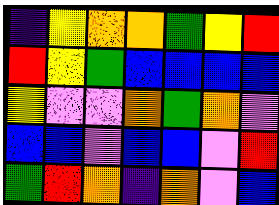[["indigo", "yellow", "orange", "orange", "green", "yellow", "red"], ["red", "yellow", "green", "blue", "blue", "blue", "blue"], ["yellow", "violet", "violet", "orange", "green", "orange", "violet"], ["blue", "blue", "violet", "blue", "blue", "violet", "red"], ["green", "red", "orange", "indigo", "orange", "violet", "blue"]]